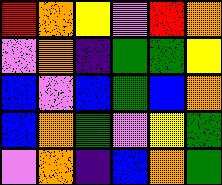[["red", "orange", "yellow", "violet", "red", "orange"], ["violet", "orange", "indigo", "green", "green", "yellow"], ["blue", "violet", "blue", "green", "blue", "orange"], ["blue", "orange", "green", "violet", "yellow", "green"], ["violet", "orange", "indigo", "blue", "orange", "green"]]